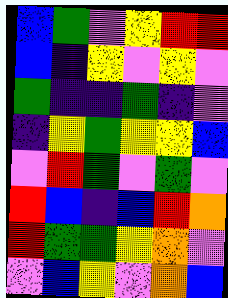[["blue", "green", "violet", "yellow", "red", "red"], ["blue", "indigo", "yellow", "violet", "yellow", "violet"], ["green", "indigo", "indigo", "green", "indigo", "violet"], ["indigo", "yellow", "green", "yellow", "yellow", "blue"], ["violet", "red", "green", "violet", "green", "violet"], ["red", "blue", "indigo", "blue", "red", "orange"], ["red", "green", "green", "yellow", "orange", "violet"], ["violet", "blue", "yellow", "violet", "orange", "blue"]]